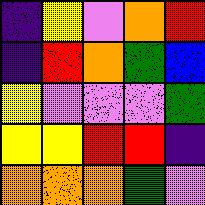[["indigo", "yellow", "violet", "orange", "red"], ["indigo", "red", "orange", "green", "blue"], ["yellow", "violet", "violet", "violet", "green"], ["yellow", "yellow", "red", "red", "indigo"], ["orange", "orange", "orange", "green", "violet"]]